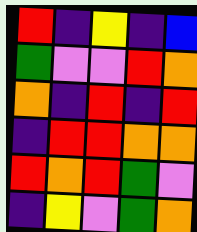[["red", "indigo", "yellow", "indigo", "blue"], ["green", "violet", "violet", "red", "orange"], ["orange", "indigo", "red", "indigo", "red"], ["indigo", "red", "red", "orange", "orange"], ["red", "orange", "red", "green", "violet"], ["indigo", "yellow", "violet", "green", "orange"]]